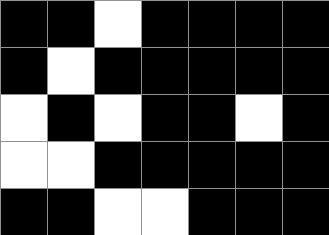[["black", "black", "white", "black", "black", "black", "black"], ["black", "white", "black", "black", "black", "black", "black"], ["white", "black", "white", "black", "black", "white", "black"], ["white", "white", "black", "black", "black", "black", "black"], ["black", "black", "white", "white", "black", "black", "black"]]